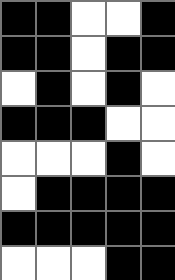[["black", "black", "white", "white", "black"], ["black", "black", "white", "black", "black"], ["white", "black", "white", "black", "white"], ["black", "black", "black", "white", "white"], ["white", "white", "white", "black", "white"], ["white", "black", "black", "black", "black"], ["black", "black", "black", "black", "black"], ["white", "white", "white", "black", "black"]]